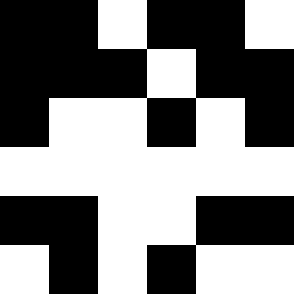[["black", "black", "white", "black", "black", "white"], ["black", "black", "black", "white", "black", "black"], ["black", "white", "white", "black", "white", "black"], ["white", "white", "white", "white", "white", "white"], ["black", "black", "white", "white", "black", "black"], ["white", "black", "white", "black", "white", "white"]]